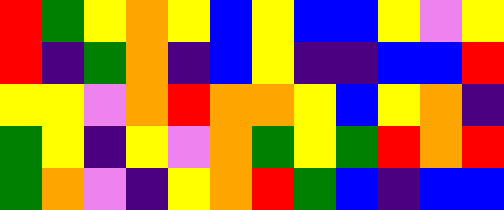[["red", "green", "yellow", "orange", "yellow", "blue", "yellow", "blue", "blue", "yellow", "violet", "yellow"], ["red", "indigo", "green", "orange", "indigo", "blue", "yellow", "indigo", "indigo", "blue", "blue", "red"], ["yellow", "yellow", "violet", "orange", "red", "orange", "orange", "yellow", "blue", "yellow", "orange", "indigo"], ["green", "yellow", "indigo", "yellow", "violet", "orange", "green", "yellow", "green", "red", "orange", "red"], ["green", "orange", "violet", "indigo", "yellow", "orange", "red", "green", "blue", "indigo", "blue", "blue"]]